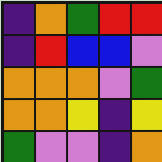[["indigo", "orange", "green", "red", "red"], ["indigo", "red", "blue", "blue", "violet"], ["orange", "orange", "orange", "violet", "green"], ["orange", "orange", "yellow", "indigo", "yellow"], ["green", "violet", "violet", "indigo", "orange"]]